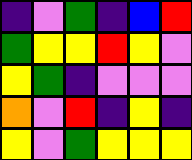[["indigo", "violet", "green", "indigo", "blue", "red"], ["green", "yellow", "yellow", "red", "yellow", "violet"], ["yellow", "green", "indigo", "violet", "violet", "violet"], ["orange", "violet", "red", "indigo", "yellow", "indigo"], ["yellow", "violet", "green", "yellow", "yellow", "yellow"]]